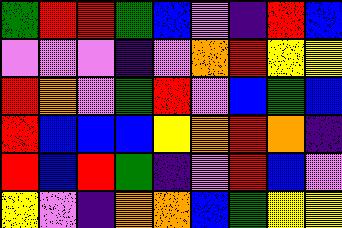[["green", "red", "red", "green", "blue", "violet", "indigo", "red", "blue"], ["violet", "violet", "violet", "indigo", "violet", "orange", "red", "yellow", "yellow"], ["red", "orange", "violet", "green", "red", "violet", "blue", "green", "blue"], ["red", "blue", "blue", "blue", "yellow", "orange", "red", "orange", "indigo"], ["red", "blue", "red", "green", "indigo", "violet", "red", "blue", "violet"], ["yellow", "violet", "indigo", "orange", "orange", "blue", "green", "yellow", "yellow"]]